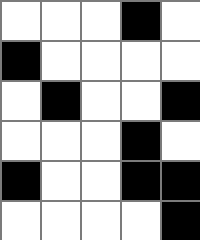[["white", "white", "white", "black", "white"], ["black", "white", "white", "white", "white"], ["white", "black", "white", "white", "black"], ["white", "white", "white", "black", "white"], ["black", "white", "white", "black", "black"], ["white", "white", "white", "white", "black"]]